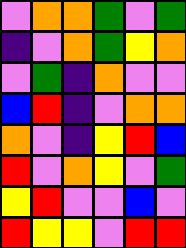[["violet", "orange", "orange", "green", "violet", "green"], ["indigo", "violet", "orange", "green", "yellow", "orange"], ["violet", "green", "indigo", "orange", "violet", "violet"], ["blue", "red", "indigo", "violet", "orange", "orange"], ["orange", "violet", "indigo", "yellow", "red", "blue"], ["red", "violet", "orange", "yellow", "violet", "green"], ["yellow", "red", "violet", "violet", "blue", "violet"], ["red", "yellow", "yellow", "violet", "red", "red"]]